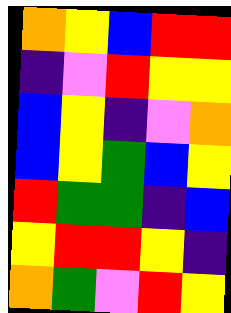[["orange", "yellow", "blue", "red", "red"], ["indigo", "violet", "red", "yellow", "yellow"], ["blue", "yellow", "indigo", "violet", "orange"], ["blue", "yellow", "green", "blue", "yellow"], ["red", "green", "green", "indigo", "blue"], ["yellow", "red", "red", "yellow", "indigo"], ["orange", "green", "violet", "red", "yellow"]]